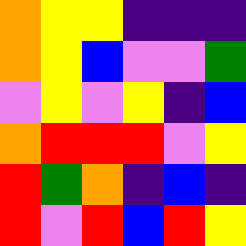[["orange", "yellow", "yellow", "indigo", "indigo", "indigo"], ["orange", "yellow", "blue", "violet", "violet", "green"], ["violet", "yellow", "violet", "yellow", "indigo", "blue"], ["orange", "red", "red", "red", "violet", "yellow"], ["red", "green", "orange", "indigo", "blue", "indigo"], ["red", "violet", "red", "blue", "red", "yellow"]]